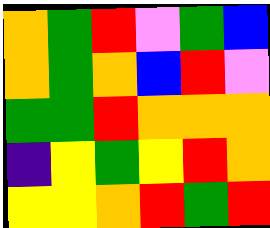[["orange", "green", "red", "violet", "green", "blue"], ["orange", "green", "orange", "blue", "red", "violet"], ["green", "green", "red", "orange", "orange", "orange"], ["indigo", "yellow", "green", "yellow", "red", "orange"], ["yellow", "yellow", "orange", "red", "green", "red"]]